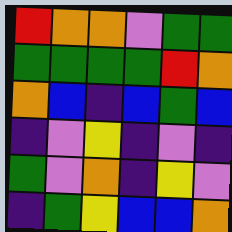[["red", "orange", "orange", "violet", "green", "green"], ["green", "green", "green", "green", "red", "orange"], ["orange", "blue", "indigo", "blue", "green", "blue"], ["indigo", "violet", "yellow", "indigo", "violet", "indigo"], ["green", "violet", "orange", "indigo", "yellow", "violet"], ["indigo", "green", "yellow", "blue", "blue", "orange"]]